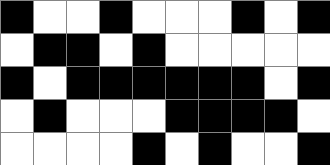[["black", "white", "white", "black", "white", "white", "white", "black", "white", "black"], ["white", "black", "black", "white", "black", "white", "white", "white", "white", "white"], ["black", "white", "black", "black", "black", "black", "black", "black", "white", "black"], ["white", "black", "white", "white", "white", "black", "black", "black", "black", "white"], ["white", "white", "white", "white", "black", "white", "black", "white", "white", "black"]]